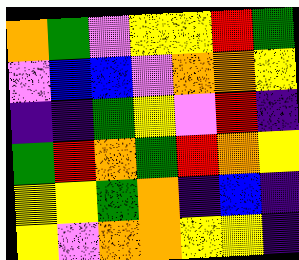[["orange", "green", "violet", "yellow", "yellow", "red", "green"], ["violet", "blue", "blue", "violet", "orange", "orange", "yellow"], ["indigo", "indigo", "green", "yellow", "violet", "red", "indigo"], ["green", "red", "orange", "green", "red", "orange", "yellow"], ["yellow", "yellow", "green", "orange", "indigo", "blue", "indigo"], ["yellow", "violet", "orange", "orange", "yellow", "yellow", "indigo"]]